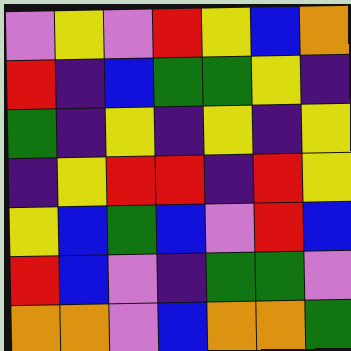[["violet", "yellow", "violet", "red", "yellow", "blue", "orange"], ["red", "indigo", "blue", "green", "green", "yellow", "indigo"], ["green", "indigo", "yellow", "indigo", "yellow", "indigo", "yellow"], ["indigo", "yellow", "red", "red", "indigo", "red", "yellow"], ["yellow", "blue", "green", "blue", "violet", "red", "blue"], ["red", "blue", "violet", "indigo", "green", "green", "violet"], ["orange", "orange", "violet", "blue", "orange", "orange", "green"]]